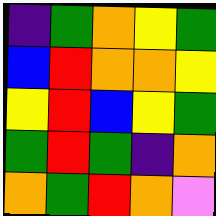[["indigo", "green", "orange", "yellow", "green"], ["blue", "red", "orange", "orange", "yellow"], ["yellow", "red", "blue", "yellow", "green"], ["green", "red", "green", "indigo", "orange"], ["orange", "green", "red", "orange", "violet"]]